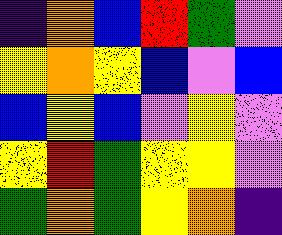[["indigo", "orange", "blue", "red", "green", "violet"], ["yellow", "orange", "yellow", "blue", "violet", "blue"], ["blue", "yellow", "blue", "violet", "yellow", "violet"], ["yellow", "red", "green", "yellow", "yellow", "violet"], ["green", "orange", "green", "yellow", "orange", "indigo"]]